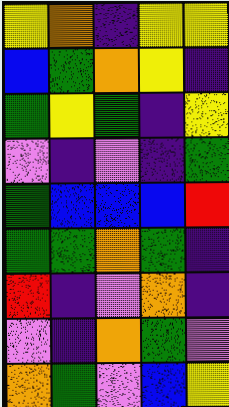[["yellow", "orange", "indigo", "yellow", "yellow"], ["blue", "green", "orange", "yellow", "indigo"], ["green", "yellow", "green", "indigo", "yellow"], ["violet", "indigo", "violet", "indigo", "green"], ["green", "blue", "blue", "blue", "red"], ["green", "green", "orange", "green", "indigo"], ["red", "indigo", "violet", "orange", "indigo"], ["violet", "indigo", "orange", "green", "violet"], ["orange", "green", "violet", "blue", "yellow"]]